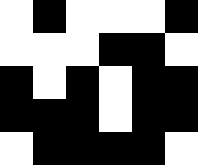[["white", "black", "white", "white", "white", "black"], ["white", "white", "white", "black", "black", "white"], ["black", "white", "black", "white", "black", "black"], ["black", "black", "black", "white", "black", "black"], ["white", "black", "black", "black", "black", "white"]]